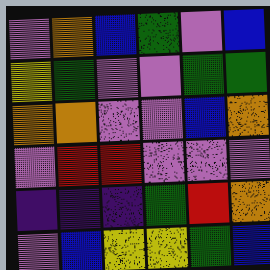[["violet", "orange", "blue", "green", "violet", "blue"], ["yellow", "green", "violet", "violet", "green", "green"], ["orange", "orange", "violet", "violet", "blue", "orange"], ["violet", "red", "red", "violet", "violet", "violet"], ["indigo", "indigo", "indigo", "green", "red", "orange"], ["violet", "blue", "yellow", "yellow", "green", "blue"]]